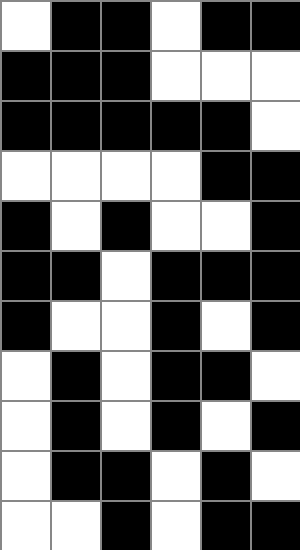[["white", "black", "black", "white", "black", "black"], ["black", "black", "black", "white", "white", "white"], ["black", "black", "black", "black", "black", "white"], ["white", "white", "white", "white", "black", "black"], ["black", "white", "black", "white", "white", "black"], ["black", "black", "white", "black", "black", "black"], ["black", "white", "white", "black", "white", "black"], ["white", "black", "white", "black", "black", "white"], ["white", "black", "white", "black", "white", "black"], ["white", "black", "black", "white", "black", "white"], ["white", "white", "black", "white", "black", "black"]]